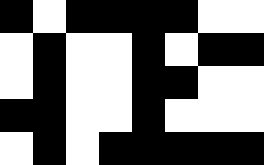[["black", "white", "black", "black", "black", "black", "white", "white"], ["white", "black", "white", "white", "black", "white", "black", "black"], ["white", "black", "white", "white", "black", "black", "white", "white"], ["black", "black", "white", "white", "black", "white", "white", "white"], ["white", "black", "white", "black", "black", "black", "black", "black"]]